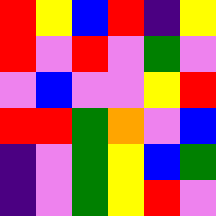[["red", "yellow", "blue", "red", "indigo", "yellow"], ["red", "violet", "red", "violet", "green", "violet"], ["violet", "blue", "violet", "violet", "yellow", "red"], ["red", "red", "green", "orange", "violet", "blue"], ["indigo", "violet", "green", "yellow", "blue", "green"], ["indigo", "violet", "green", "yellow", "red", "violet"]]